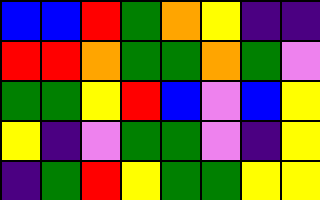[["blue", "blue", "red", "green", "orange", "yellow", "indigo", "indigo"], ["red", "red", "orange", "green", "green", "orange", "green", "violet"], ["green", "green", "yellow", "red", "blue", "violet", "blue", "yellow"], ["yellow", "indigo", "violet", "green", "green", "violet", "indigo", "yellow"], ["indigo", "green", "red", "yellow", "green", "green", "yellow", "yellow"]]